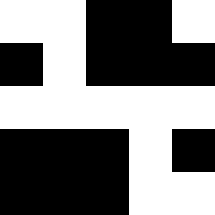[["white", "white", "black", "black", "white"], ["black", "white", "black", "black", "black"], ["white", "white", "white", "white", "white"], ["black", "black", "black", "white", "black"], ["black", "black", "black", "white", "white"]]